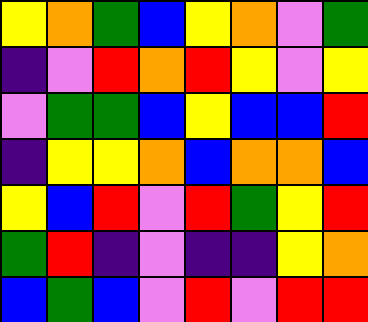[["yellow", "orange", "green", "blue", "yellow", "orange", "violet", "green"], ["indigo", "violet", "red", "orange", "red", "yellow", "violet", "yellow"], ["violet", "green", "green", "blue", "yellow", "blue", "blue", "red"], ["indigo", "yellow", "yellow", "orange", "blue", "orange", "orange", "blue"], ["yellow", "blue", "red", "violet", "red", "green", "yellow", "red"], ["green", "red", "indigo", "violet", "indigo", "indigo", "yellow", "orange"], ["blue", "green", "blue", "violet", "red", "violet", "red", "red"]]